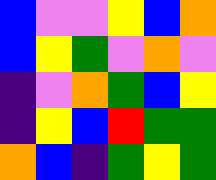[["blue", "violet", "violet", "yellow", "blue", "orange"], ["blue", "yellow", "green", "violet", "orange", "violet"], ["indigo", "violet", "orange", "green", "blue", "yellow"], ["indigo", "yellow", "blue", "red", "green", "green"], ["orange", "blue", "indigo", "green", "yellow", "green"]]